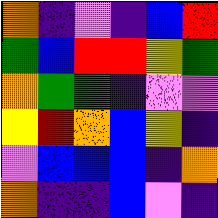[["orange", "indigo", "violet", "indigo", "blue", "red"], ["green", "blue", "red", "red", "yellow", "green"], ["orange", "green", "green", "indigo", "violet", "violet"], ["yellow", "red", "orange", "blue", "yellow", "indigo"], ["violet", "blue", "blue", "blue", "indigo", "orange"], ["orange", "indigo", "indigo", "blue", "violet", "indigo"]]